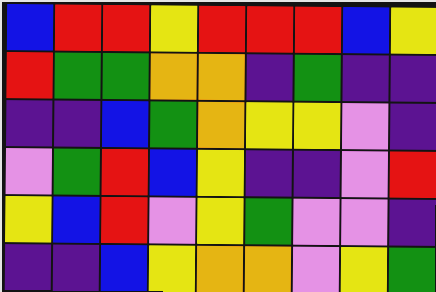[["blue", "red", "red", "yellow", "red", "red", "red", "blue", "yellow"], ["red", "green", "green", "orange", "orange", "indigo", "green", "indigo", "indigo"], ["indigo", "indigo", "blue", "green", "orange", "yellow", "yellow", "violet", "indigo"], ["violet", "green", "red", "blue", "yellow", "indigo", "indigo", "violet", "red"], ["yellow", "blue", "red", "violet", "yellow", "green", "violet", "violet", "indigo"], ["indigo", "indigo", "blue", "yellow", "orange", "orange", "violet", "yellow", "green"]]